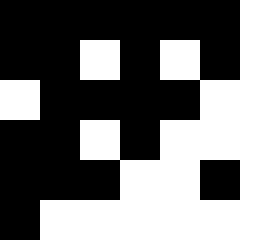[["black", "black", "black", "black", "black", "black", "white"], ["black", "black", "white", "black", "white", "black", "white"], ["white", "black", "black", "black", "black", "white", "white"], ["black", "black", "white", "black", "white", "white", "white"], ["black", "black", "black", "white", "white", "black", "white"], ["black", "white", "white", "white", "white", "white", "white"]]